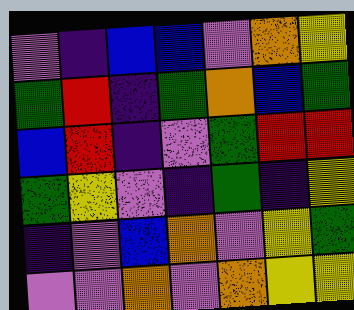[["violet", "indigo", "blue", "blue", "violet", "orange", "yellow"], ["green", "red", "indigo", "green", "orange", "blue", "green"], ["blue", "red", "indigo", "violet", "green", "red", "red"], ["green", "yellow", "violet", "indigo", "green", "indigo", "yellow"], ["indigo", "violet", "blue", "orange", "violet", "yellow", "green"], ["violet", "violet", "orange", "violet", "orange", "yellow", "yellow"]]